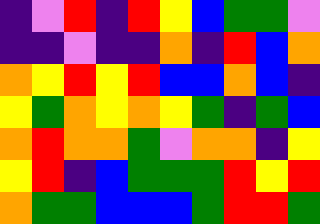[["indigo", "violet", "red", "indigo", "red", "yellow", "blue", "green", "green", "violet"], ["indigo", "indigo", "violet", "indigo", "indigo", "orange", "indigo", "red", "blue", "orange"], ["orange", "yellow", "red", "yellow", "red", "blue", "blue", "orange", "blue", "indigo"], ["yellow", "green", "orange", "yellow", "orange", "yellow", "green", "indigo", "green", "blue"], ["orange", "red", "orange", "orange", "green", "violet", "orange", "orange", "indigo", "yellow"], ["yellow", "red", "indigo", "blue", "green", "green", "green", "red", "yellow", "red"], ["orange", "green", "green", "blue", "blue", "blue", "green", "red", "red", "green"]]